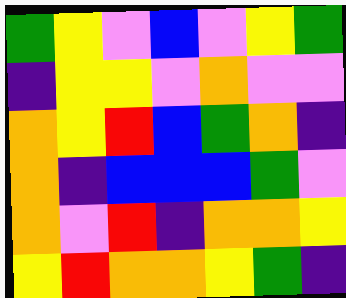[["green", "yellow", "violet", "blue", "violet", "yellow", "green"], ["indigo", "yellow", "yellow", "violet", "orange", "violet", "violet"], ["orange", "yellow", "red", "blue", "green", "orange", "indigo"], ["orange", "indigo", "blue", "blue", "blue", "green", "violet"], ["orange", "violet", "red", "indigo", "orange", "orange", "yellow"], ["yellow", "red", "orange", "orange", "yellow", "green", "indigo"]]